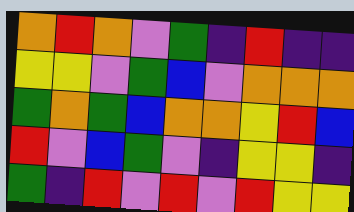[["orange", "red", "orange", "violet", "green", "indigo", "red", "indigo", "indigo"], ["yellow", "yellow", "violet", "green", "blue", "violet", "orange", "orange", "orange"], ["green", "orange", "green", "blue", "orange", "orange", "yellow", "red", "blue"], ["red", "violet", "blue", "green", "violet", "indigo", "yellow", "yellow", "indigo"], ["green", "indigo", "red", "violet", "red", "violet", "red", "yellow", "yellow"]]